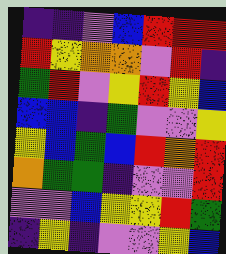[["indigo", "indigo", "violet", "blue", "red", "red", "red"], ["red", "yellow", "orange", "orange", "violet", "red", "indigo"], ["green", "red", "violet", "yellow", "red", "yellow", "blue"], ["blue", "blue", "indigo", "green", "violet", "violet", "yellow"], ["yellow", "blue", "green", "blue", "red", "orange", "red"], ["orange", "green", "green", "indigo", "violet", "violet", "red"], ["violet", "violet", "blue", "yellow", "yellow", "red", "green"], ["indigo", "yellow", "indigo", "violet", "violet", "yellow", "blue"]]